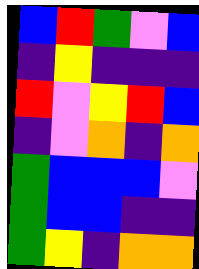[["blue", "red", "green", "violet", "blue"], ["indigo", "yellow", "indigo", "indigo", "indigo"], ["red", "violet", "yellow", "red", "blue"], ["indigo", "violet", "orange", "indigo", "orange"], ["green", "blue", "blue", "blue", "violet"], ["green", "blue", "blue", "indigo", "indigo"], ["green", "yellow", "indigo", "orange", "orange"]]